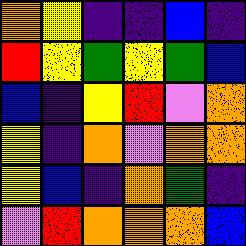[["orange", "yellow", "indigo", "indigo", "blue", "indigo"], ["red", "yellow", "green", "yellow", "green", "blue"], ["blue", "indigo", "yellow", "red", "violet", "orange"], ["yellow", "indigo", "orange", "violet", "orange", "orange"], ["yellow", "blue", "indigo", "orange", "green", "indigo"], ["violet", "red", "orange", "orange", "orange", "blue"]]